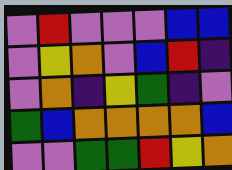[["violet", "red", "violet", "violet", "violet", "blue", "blue"], ["violet", "yellow", "orange", "violet", "blue", "red", "indigo"], ["violet", "orange", "indigo", "yellow", "green", "indigo", "violet"], ["green", "blue", "orange", "orange", "orange", "orange", "blue"], ["violet", "violet", "green", "green", "red", "yellow", "orange"]]